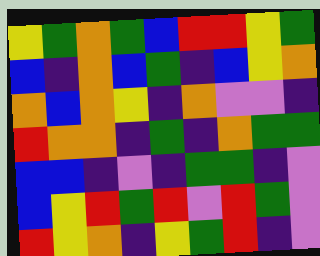[["yellow", "green", "orange", "green", "blue", "red", "red", "yellow", "green"], ["blue", "indigo", "orange", "blue", "green", "indigo", "blue", "yellow", "orange"], ["orange", "blue", "orange", "yellow", "indigo", "orange", "violet", "violet", "indigo"], ["red", "orange", "orange", "indigo", "green", "indigo", "orange", "green", "green"], ["blue", "blue", "indigo", "violet", "indigo", "green", "green", "indigo", "violet"], ["blue", "yellow", "red", "green", "red", "violet", "red", "green", "violet"], ["red", "yellow", "orange", "indigo", "yellow", "green", "red", "indigo", "violet"]]